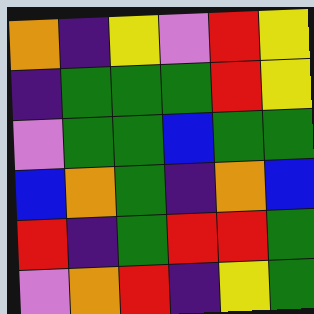[["orange", "indigo", "yellow", "violet", "red", "yellow"], ["indigo", "green", "green", "green", "red", "yellow"], ["violet", "green", "green", "blue", "green", "green"], ["blue", "orange", "green", "indigo", "orange", "blue"], ["red", "indigo", "green", "red", "red", "green"], ["violet", "orange", "red", "indigo", "yellow", "green"]]